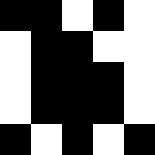[["black", "black", "white", "black", "white"], ["white", "black", "black", "white", "white"], ["white", "black", "black", "black", "white"], ["white", "black", "black", "black", "white"], ["black", "white", "black", "white", "black"]]